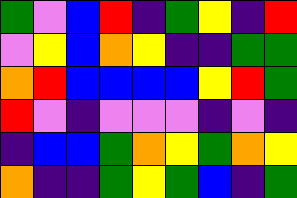[["green", "violet", "blue", "red", "indigo", "green", "yellow", "indigo", "red"], ["violet", "yellow", "blue", "orange", "yellow", "indigo", "indigo", "green", "green"], ["orange", "red", "blue", "blue", "blue", "blue", "yellow", "red", "green"], ["red", "violet", "indigo", "violet", "violet", "violet", "indigo", "violet", "indigo"], ["indigo", "blue", "blue", "green", "orange", "yellow", "green", "orange", "yellow"], ["orange", "indigo", "indigo", "green", "yellow", "green", "blue", "indigo", "green"]]